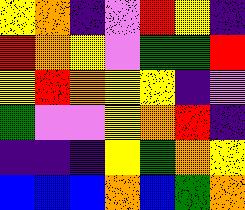[["yellow", "orange", "indigo", "violet", "red", "yellow", "indigo"], ["red", "orange", "yellow", "violet", "green", "green", "red"], ["yellow", "red", "orange", "yellow", "yellow", "indigo", "violet"], ["green", "violet", "violet", "yellow", "orange", "red", "indigo"], ["indigo", "indigo", "indigo", "yellow", "green", "orange", "yellow"], ["blue", "blue", "blue", "orange", "blue", "green", "orange"]]